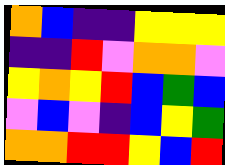[["orange", "blue", "indigo", "indigo", "yellow", "yellow", "yellow"], ["indigo", "indigo", "red", "violet", "orange", "orange", "violet"], ["yellow", "orange", "yellow", "red", "blue", "green", "blue"], ["violet", "blue", "violet", "indigo", "blue", "yellow", "green"], ["orange", "orange", "red", "red", "yellow", "blue", "red"]]